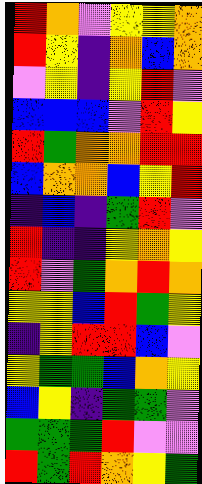[["red", "orange", "violet", "yellow", "yellow", "orange"], ["red", "yellow", "indigo", "orange", "blue", "orange"], ["violet", "yellow", "indigo", "yellow", "red", "violet"], ["blue", "blue", "blue", "violet", "red", "yellow"], ["red", "green", "orange", "orange", "red", "red"], ["blue", "orange", "orange", "blue", "yellow", "red"], ["indigo", "blue", "indigo", "green", "red", "violet"], ["red", "indigo", "indigo", "yellow", "orange", "yellow"], ["red", "violet", "green", "orange", "red", "orange"], ["yellow", "yellow", "blue", "red", "green", "yellow"], ["indigo", "yellow", "red", "red", "blue", "violet"], ["yellow", "green", "green", "blue", "orange", "yellow"], ["blue", "yellow", "indigo", "green", "green", "violet"], ["green", "green", "green", "red", "violet", "violet"], ["red", "green", "red", "orange", "yellow", "green"]]